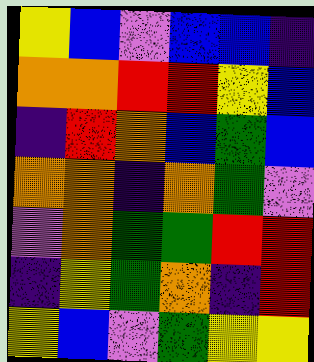[["yellow", "blue", "violet", "blue", "blue", "indigo"], ["orange", "orange", "red", "red", "yellow", "blue"], ["indigo", "red", "orange", "blue", "green", "blue"], ["orange", "orange", "indigo", "orange", "green", "violet"], ["violet", "orange", "green", "green", "red", "red"], ["indigo", "yellow", "green", "orange", "indigo", "red"], ["yellow", "blue", "violet", "green", "yellow", "yellow"]]